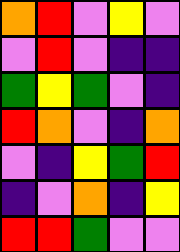[["orange", "red", "violet", "yellow", "violet"], ["violet", "red", "violet", "indigo", "indigo"], ["green", "yellow", "green", "violet", "indigo"], ["red", "orange", "violet", "indigo", "orange"], ["violet", "indigo", "yellow", "green", "red"], ["indigo", "violet", "orange", "indigo", "yellow"], ["red", "red", "green", "violet", "violet"]]